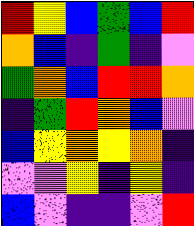[["red", "yellow", "blue", "green", "blue", "red"], ["orange", "blue", "indigo", "green", "indigo", "violet"], ["green", "orange", "blue", "red", "red", "orange"], ["indigo", "green", "red", "orange", "blue", "violet"], ["blue", "yellow", "orange", "yellow", "orange", "indigo"], ["violet", "violet", "yellow", "indigo", "yellow", "indigo"], ["blue", "violet", "indigo", "indigo", "violet", "red"]]